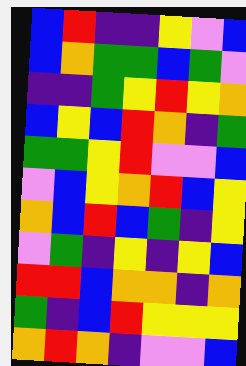[["blue", "red", "indigo", "indigo", "yellow", "violet", "blue"], ["blue", "orange", "green", "green", "blue", "green", "violet"], ["indigo", "indigo", "green", "yellow", "red", "yellow", "orange"], ["blue", "yellow", "blue", "red", "orange", "indigo", "green"], ["green", "green", "yellow", "red", "violet", "violet", "blue"], ["violet", "blue", "yellow", "orange", "red", "blue", "yellow"], ["orange", "blue", "red", "blue", "green", "indigo", "yellow"], ["violet", "green", "indigo", "yellow", "indigo", "yellow", "blue"], ["red", "red", "blue", "orange", "orange", "indigo", "orange"], ["green", "indigo", "blue", "red", "yellow", "yellow", "yellow"], ["orange", "red", "orange", "indigo", "violet", "violet", "blue"]]